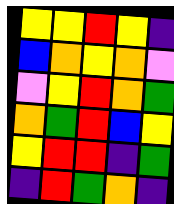[["yellow", "yellow", "red", "yellow", "indigo"], ["blue", "orange", "yellow", "orange", "violet"], ["violet", "yellow", "red", "orange", "green"], ["orange", "green", "red", "blue", "yellow"], ["yellow", "red", "red", "indigo", "green"], ["indigo", "red", "green", "orange", "indigo"]]